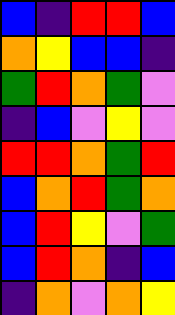[["blue", "indigo", "red", "red", "blue"], ["orange", "yellow", "blue", "blue", "indigo"], ["green", "red", "orange", "green", "violet"], ["indigo", "blue", "violet", "yellow", "violet"], ["red", "red", "orange", "green", "red"], ["blue", "orange", "red", "green", "orange"], ["blue", "red", "yellow", "violet", "green"], ["blue", "red", "orange", "indigo", "blue"], ["indigo", "orange", "violet", "orange", "yellow"]]